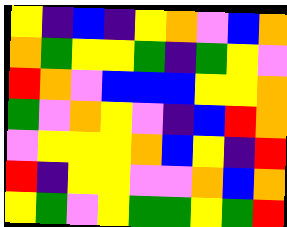[["yellow", "indigo", "blue", "indigo", "yellow", "orange", "violet", "blue", "orange"], ["orange", "green", "yellow", "yellow", "green", "indigo", "green", "yellow", "violet"], ["red", "orange", "violet", "blue", "blue", "blue", "yellow", "yellow", "orange"], ["green", "violet", "orange", "yellow", "violet", "indigo", "blue", "red", "orange"], ["violet", "yellow", "yellow", "yellow", "orange", "blue", "yellow", "indigo", "red"], ["red", "indigo", "yellow", "yellow", "violet", "violet", "orange", "blue", "orange"], ["yellow", "green", "violet", "yellow", "green", "green", "yellow", "green", "red"]]